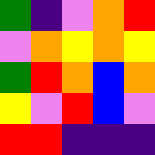[["green", "indigo", "violet", "orange", "red"], ["violet", "orange", "yellow", "orange", "yellow"], ["green", "red", "orange", "blue", "orange"], ["yellow", "violet", "red", "blue", "violet"], ["red", "red", "indigo", "indigo", "indigo"]]